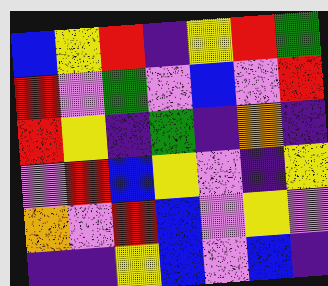[["blue", "yellow", "red", "indigo", "yellow", "red", "green"], ["red", "violet", "green", "violet", "blue", "violet", "red"], ["red", "yellow", "indigo", "green", "indigo", "orange", "indigo"], ["violet", "red", "blue", "yellow", "violet", "indigo", "yellow"], ["orange", "violet", "red", "blue", "violet", "yellow", "violet"], ["indigo", "indigo", "yellow", "blue", "violet", "blue", "indigo"]]